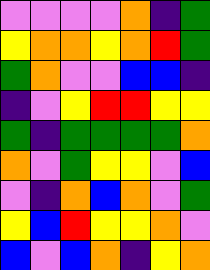[["violet", "violet", "violet", "violet", "orange", "indigo", "green"], ["yellow", "orange", "orange", "yellow", "orange", "red", "green"], ["green", "orange", "violet", "violet", "blue", "blue", "indigo"], ["indigo", "violet", "yellow", "red", "red", "yellow", "yellow"], ["green", "indigo", "green", "green", "green", "green", "orange"], ["orange", "violet", "green", "yellow", "yellow", "violet", "blue"], ["violet", "indigo", "orange", "blue", "orange", "violet", "green"], ["yellow", "blue", "red", "yellow", "yellow", "orange", "violet"], ["blue", "violet", "blue", "orange", "indigo", "yellow", "orange"]]